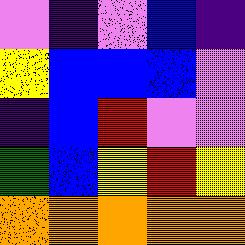[["violet", "indigo", "violet", "blue", "indigo"], ["yellow", "blue", "blue", "blue", "violet"], ["indigo", "blue", "red", "violet", "violet"], ["green", "blue", "yellow", "red", "yellow"], ["orange", "orange", "orange", "orange", "orange"]]